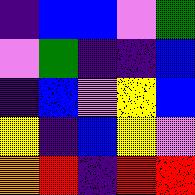[["indigo", "blue", "blue", "violet", "green"], ["violet", "green", "indigo", "indigo", "blue"], ["indigo", "blue", "violet", "yellow", "blue"], ["yellow", "indigo", "blue", "yellow", "violet"], ["orange", "red", "indigo", "red", "red"]]